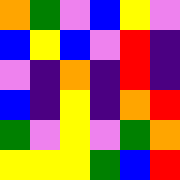[["orange", "green", "violet", "blue", "yellow", "violet"], ["blue", "yellow", "blue", "violet", "red", "indigo"], ["violet", "indigo", "orange", "indigo", "red", "indigo"], ["blue", "indigo", "yellow", "indigo", "orange", "red"], ["green", "violet", "yellow", "violet", "green", "orange"], ["yellow", "yellow", "yellow", "green", "blue", "red"]]